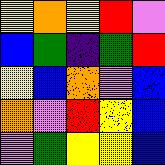[["yellow", "orange", "yellow", "red", "violet"], ["blue", "green", "indigo", "green", "red"], ["yellow", "blue", "orange", "violet", "blue"], ["orange", "violet", "red", "yellow", "blue"], ["violet", "green", "yellow", "yellow", "blue"]]